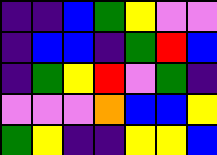[["indigo", "indigo", "blue", "green", "yellow", "violet", "violet"], ["indigo", "blue", "blue", "indigo", "green", "red", "blue"], ["indigo", "green", "yellow", "red", "violet", "green", "indigo"], ["violet", "violet", "violet", "orange", "blue", "blue", "yellow"], ["green", "yellow", "indigo", "indigo", "yellow", "yellow", "blue"]]